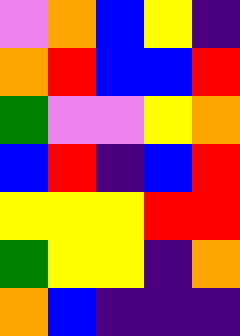[["violet", "orange", "blue", "yellow", "indigo"], ["orange", "red", "blue", "blue", "red"], ["green", "violet", "violet", "yellow", "orange"], ["blue", "red", "indigo", "blue", "red"], ["yellow", "yellow", "yellow", "red", "red"], ["green", "yellow", "yellow", "indigo", "orange"], ["orange", "blue", "indigo", "indigo", "indigo"]]